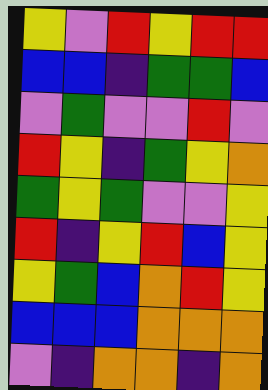[["yellow", "violet", "red", "yellow", "red", "red"], ["blue", "blue", "indigo", "green", "green", "blue"], ["violet", "green", "violet", "violet", "red", "violet"], ["red", "yellow", "indigo", "green", "yellow", "orange"], ["green", "yellow", "green", "violet", "violet", "yellow"], ["red", "indigo", "yellow", "red", "blue", "yellow"], ["yellow", "green", "blue", "orange", "red", "yellow"], ["blue", "blue", "blue", "orange", "orange", "orange"], ["violet", "indigo", "orange", "orange", "indigo", "orange"]]